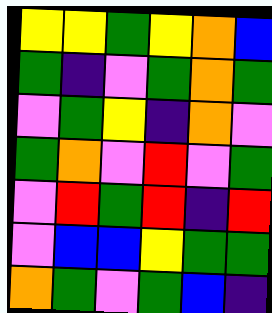[["yellow", "yellow", "green", "yellow", "orange", "blue"], ["green", "indigo", "violet", "green", "orange", "green"], ["violet", "green", "yellow", "indigo", "orange", "violet"], ["green", "orange", "violet", "red", "violet", "green"], ["violet", "red", "green", "red", "indigo", "red"], ["violet", "blue", "blue", "yellow", "green", "green"], ["orange", "green", "violet", "green", "blue", "indigo"]]